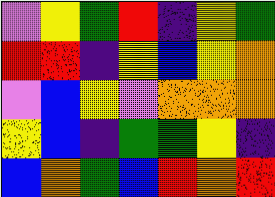[["violet", "yellow", "green", "red", "indigo", "yellow", "green"], ["red", "red", "indigo", "yellow", "blue", "yellow", "orange"], ["violet", "blue", "yellow", "violet", "orange", "orange", "orange"], ["yellow", "blue", "indigo", "green", "green", "yellow", "indigo"], ["blue", "orange", "green", "blue", "red", "orange", "red"]]